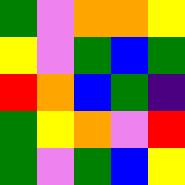[["green", "violet", "orange", "orange", "yellow"], ["yellow", "violet", "green", "blue", "green"], ["red", "orange", "blue", "green", "indigo"], ["green", "yellow", "orange", "violet", "red"], ["green", "violet", "green", "blue", "yellow"]]